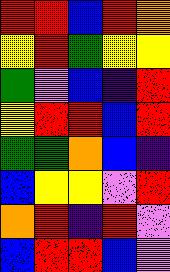[["red", "red", "blue", "red", "orange"], ["yellow", "red", "green", "yellow", "yellow"], ["green", "violet", "blue", "indigo", "red"], ["yellow", "red", "red", "blue", "red"], ["green", "green", "orange", "blue", "indigo"], ["blue", "yellow", "yellow", "violet", "red"], ["orange", "red", "indigo", "red", "violet"], ["blue", "red", "red", "blue", "violet"]]